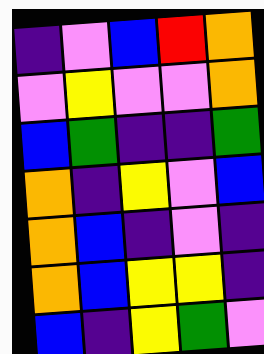[["indigo", "violet", "blue", "red", "orange"], ["violet", "yellow", "violet", "violet", "orange"], ["blue", "green", "indigo", "indigo", "green"], ["orange", "indigo", "yellow", "violet", "blue"], ["orange", "blue", "indigo", "violet", "indigo"], ["orange", "blue", "yellow", "yellow", "indigo"], ["blue", "indigo", "yellow", "green", "violet"]]